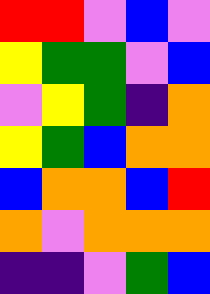[["red", "red", "violet", "blue", "violet"], ["yellow", "green", "green", "violet", "blue"], ["violet", "yellow", "green", "indigo", "orange"], ["yellow", "green", "blue", "orange", "orange"], ["blue", "orange", "orange", "blue", "red"], ["orange", "violet", "orange", "orange", "orange"], ["indigo", "indigo", "violet", "green", "blue"]]